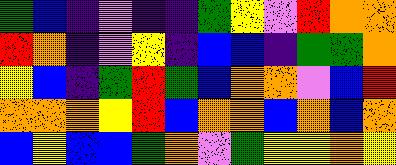[["green", "blue", "indigo", "violet", "indigo", "indigo", "green", "yellow", "violet", "red", "orange", "orange"], ["red", "orange", "indigo", "violet", "yellow", "indigo", "blue", "blue", "indigo", "green", "green", "orange"], ["yellow", "blue", "indigo", "green", "red", "green", "blue", "orange", "orange", "violet", "blue", "red"], ["orange", "orange", "orange", "yellow", "red", "blue", "orange", "orange", "blue", "orange", "blue", "orange"], ["blue", "yellow", "blue", "blue", "green", "orange", "violet", "green", "yellow", "yellow", "orange", "yellow"]]